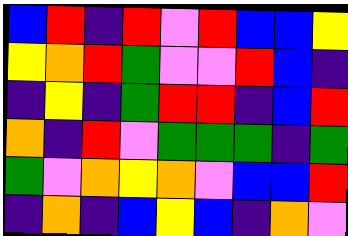[["blue", "red", "indigo", "red", "violet", "red", "blue", "blue", "yellow"], ["yellow", "orange", "red", "green", "violet", "violet", "red", "blue", "indigo"], ["indigo", "yellow", "indigo", "green", "red", "red", "indigo", "blue", "red"], ["orange", "indigo", "red", "violet", "green", "green", "green", "indigo", "green"], ["green", "violet", "orange", "yellow", "orange", "violet", "blue", "blue", "red"], ["indigo", "orange", "indigo", "blue", "yellow", "blue", "indigo", "orange", "violet"]]